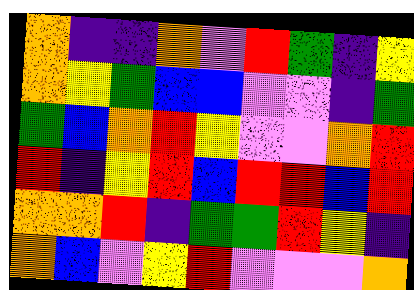[["orange", "indigo", "indigo", "orange", "violet", "red", "green", "indigo", "yellow"], ["orange", "yellow", "green", "blue", "blue", "violet", "violet", "indigo", "green"], ["green", "blue", "orange", "red", "yellow", "violet", "violet", "orange", "red"], ["red", "indigo", "yellow", "red", "blue", "red", "red", "blue", "red"], ["orange", "orange", "red", "indigo", "green", "green", "red", "yellow", "indigo"], ["orange", "blue", "violet", "yellow", "red", "violet", "violet", "violet", "orange"]]